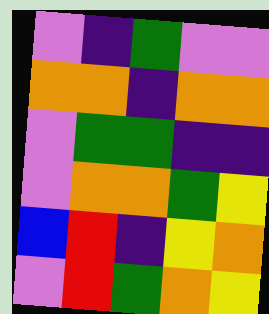[["violet", "indigo", "green", "violet", "violet"], ["orange", "orange", "indigo", "orange", "orange"], ["violet", "green", "green", "indigo", "indigo"], ["violet", "orange", "orange", "green", "yellow"], ["blue", "red", "indigo", "yellow", "orange"], ["violet", "red", "green", "orange", "yellow"]]